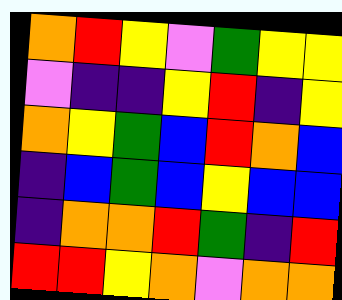[["orange", "red", "yellow", "violet", "green", "yellow", "yellow"], ["violet", "indigo", "indigo", "yellow", "red", "indigo", "yellow"], ["orange", "yellow", "green", "blue", "red", "orange", "blue"], ["indigo", "blue", "green", "blue", "yellow", "blue", "blue"], ["indigo", "orange", "orange", "red", "green", "indigo", "red"], ["red", "red", "yellow", "orange", "violet", "orange", "orange"]]